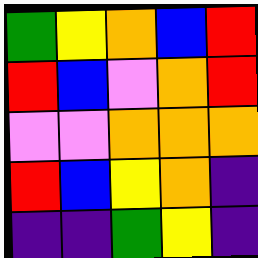[["green", "yellow", "orange", "blue", "red"], ["red", "blue", "violet", "orange", "red"], ["violet", "violet", "orange", "orange", "orange"], ["red", "blue", "yellow", "orange", "indigo"], ["indigo", "indigo", "green", "yellow", "indigo"]]